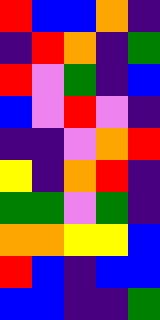[["red", "blue", "blue", "orange", "indigo"], ["indigo", "red", "orange", "indigo", "green"], ["red", "violet", "green", "indigo", "blue"], ["blue", "violet", "red", "violet", "indigo"], ["indigo", "indigo", "violet", "orange", "red"], ["yellow", "indigo", "orange", "red", "indigo"], ["green", "green", "violet", "green", "indigo"], ["orange", "orange", "yellow", "yellow", "blue"], ["red", "blue", "indigo", "blue", "blue"], ["blue", "blue", "indigo", "indigo", "green"]]